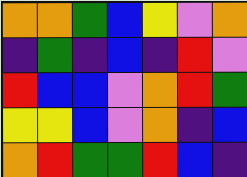[["orange", "orange", "green", "blue", "yellow", "violet", "orange"], ["indigo", "green", "indigo", "blue", "indigo", "red", "violet"], ["red", "blue", "blue", "violet", "orange", "red", "green"], ["yellow", "yellow", "blue", "violet", "orange", "indigo", "blue"], ["orange", "red", "green", "green", "red", "blue", "indigo"]]